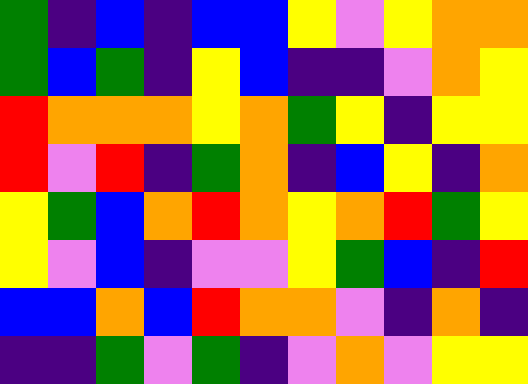[["green", "indigo", "blue", "indigo", "blue", "blue", "yellow", "violet", "yellow", "orange", "orange"], ["green", "blue", "green", "indigo", "yellow", "blue", "indigo", "indigo", "violet", "orange", "yellow"], ["red", "orange", "orange", "orange", "yellow", "orange", "green", "yellow", "indigo", "yellow", "yellow"], ["red", "violet", "red", "indigo", "green", "orange", "indigo", "blue", "yellow", "indigo", "orange"], ["yellow", "green", "blue", "orange", "red", "orange", "yellow", "orange", "red", "green", "yellow"], ["yellow", "violet", "blue", "indigo", "violet", "violet", "yellow", "green", "blue", "indigo", "red"], ["blue", "blue", "orange", "blue", "red", "orange", "orange", "violet", "indigo", "orange", "indigo"], ["indigo", "indigo", "green", "violet", "green", "indigo", "violet", "orange", "violet", "yellow", "yellow"]]